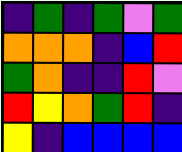[["indigo", "green", "indigo", "green", "violet", "green"], ["orange", "orange", "orange", "indigo", "blue", "red"], ["green", "orange", "indigo", "indigo", "red", "violet"], ["red", "yellow", "orange", "green", "red", "indigo"], ["yellow", "indigo", "blue", "blue", "blue", "blue"]]